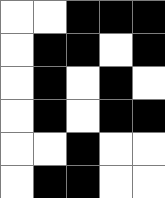[["white", "white", "black", "black", "black"], ["white", "black", "black", "white", "black"], ["white", "black", "white", "black", "white"], ["white", "black", "white", "black", "black"], ["white", "white", "black", "white", "white"], ["white", "black", "black", "white", "white"]]